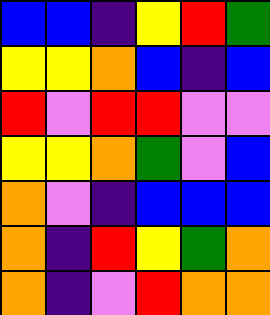[["blue", "blue", "indigo", "yellow", "red", "green"], ["yellow", "yellow", "orange", "blue", "indigo", "blue"], ["red", "violet", "red", "red", "violet", "violet"], ["yellow", "yellow", "orange", "green", "violet", "blue"], ["orange", "violet", "indigo", "blue", "blue", "blue"], ["orange", "indigo", "red", "yellow", "green", "orange"], ["orange", "indigo", "violet", "red", "orange", "orange"]]